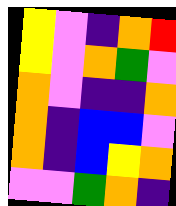[["yellow", "violet", "indigo", "orange", "red"], ["yellow", "violet", "orange", "green", "violet"], ["orange", "violet", "indigo", "indigo", "orange"], ["orange", "indigo", "blue", "blue", "violet"], ["orange", "indigo", "blue", "yellow", "orange"], ["violet", "violet", "green", "orange", "indigo"]]